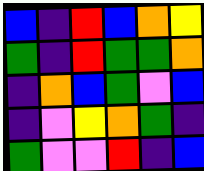[["blue", "indigo", "red", "blue", "orange", "yellow"], ["green", "indigo", "red", "green", "green", "orange"], ["indigo", "orange", "blue", "green", "violet", "blue"], ["indigo", "violet", "yellow", "orange", "green", "indigo"], ["green", "violet", "violet", "red", "indigo", "blue"]]